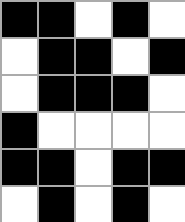[["black", "black", "white", "black", "white"], ["white", "black", "black", "white", "black"], ["white", "black", "black", "black", "white"], ["black", "white", "white", "white", "white"], ["black", "black", "white", "black", "black"], ["white", "black", "white", "black", "white"]]